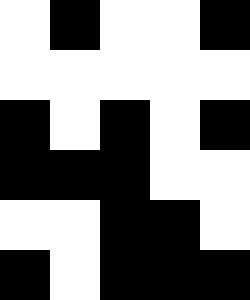[["white", "black", "white", "white", "black"], ["white", "white", "white", "white", "white"], ["black", "white", "black", "white", "black"], ["black", "black", "black", "white", "white"], ["white", "white", "black", "black", "white"], ["black", "white", "black", "black", "black"]]